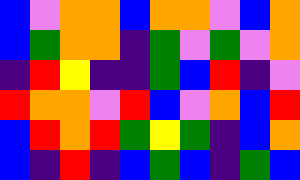[["blue", "violet", "orange", "orange", "blue", "orange", "orange", "violet", "blue", "orange"], ["blue", "green", "orange", "orange", "indigo", "green", "violet", "green", "violet", "orange"], ["indigo", "red", "yellow", "indigo", "indigo", "green", "blue", "red", "indigo", "violet"], ["red", "orange", "orange", "violet", "red", "blue", "violet", "orange", "blue", "red"], ["blue", "red", "orange", "red", "green", "yellow", "green", "indigo", "blue", "orange"], ["blue", "indigo", "red", "indigo", "blue", "green", "blue", "indigo", "green", "blue"]]